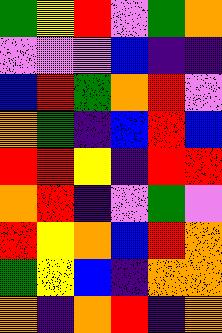[["green", "yellow", "red", "violet", "green", "orange"], ["violet", "violet", "violet", "blue", "indigo", "indigo"], ["blue", "red", "green", "orange", "red", "violet"], ["orange", "green", "indigo", "blue", "red", "blue"], ["red", "red", "yellow", "indigo", "red", "red"], ["orange", "red", "indigo", "violet", "green", "violet"], ["red", "yellow", "orange", "blue", "red", "orange"], ["green", "yellow", "blue", "indigo", "orange", "orange"], ["orange", "indigo", "orange", "red", "indigo", "orange"]]